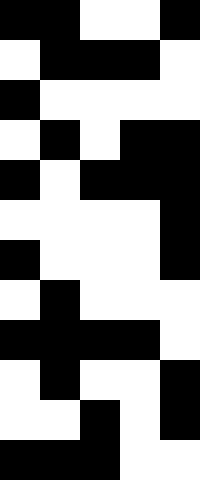[["black", "black", "white", "white", "black"], ["white", "black", "black", "black", "white"], ["black", "white", "white", "white", "white"], ["white", "black", "white", "black", "black"], ["black", "white", "black", "black", "black"], ["white", "white", "white", "white", "black"], ["black", "white", "white", "white", "black"], ["white", "black", "white", "white", "white"], ["black", "black", "black", "black", "white"], ["white", "black", "white", "white", "black"], ["white", "white", "black", "white", "black"], ["black", "black", "black", "white", "white"]]